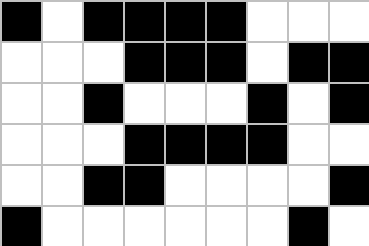[["black", "white", "black", "black", "black", "black", "white", "white", "white"], ["white", "white", "white", "black", "black", "black", "white", "black", "black"], ["white", "white", "black", "white", "white", "white", "black", "white", "black"], ["white", "white", "white", "black", "black", "black", "black", "white", "white"], ["white", "white", "black", "black", "white", "white", "white", "white", "black"], ["black", "white", "white", "white", "white", "white", "white", "black", "white"]]